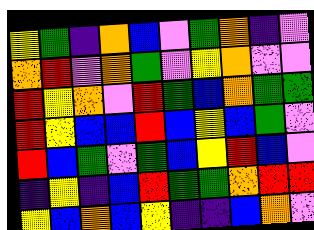[["yellow", "green", "indigo", "orange", "blue", "violet", "green", "orange", "indigo", "violet"], ["orange", "red", "violet", "orange", "green", "violet", "yellow", "orange", "violet", "violet"], ["red", "yellow", "orange", "violet", "red", "green", "blue", "orange", "green", "green"], ["red", "yellow", "blue", "blue", "red", "blue", "yellow", "blue", "green", "violet"], ["red", "blue", "green", "violet", "green", "blue", "yellow", "red", "blue", "violet"], ["indigo", "yellow", "indigo", "blue", "red", "green", "green", "orange", "red", "red"], ["yellow", "blue", "orange", "blue", "yellow", "indigo", "indigo", "blue", "orange", "violet"]]